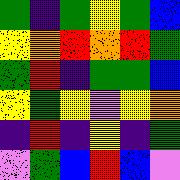[["green", "indigo", "green", "yellow", "green", "blue"], ["yellow", "orange", "red", "orange", "red", "green"], ["green", "red", "indigo", "green", "green", "blue"], ["yellow", "green", "yellow", "violet", "yellow", "orange"], ["indigo", "red", "indigo", "yellow", "indigo", "green"], ["violet", "green", "blue", "red", "blue", "violet"]]